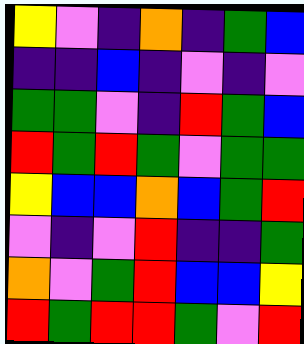[["yellow", "violet", "indigo", "orange", "indigo", "green", "blue"], ["indigo", "indigo", "blue", "indigo", "violet", "indigo", "violet"], ["green", "green", "violet", "indigo", "red", "green", "blue"], ["red", "green", "red", "green", "violet", "green", "green"], ["yellow", "blue", "blue", "orange", "blue", "green", "red"], ["violet", "indigo", "violet", "red", "indigo", "indigo", "green"], ["orange", "violet", "green", "red", "blue", "blue", "yellow"], ["red", "green", "red", "red", "green", "violet", "red"]]